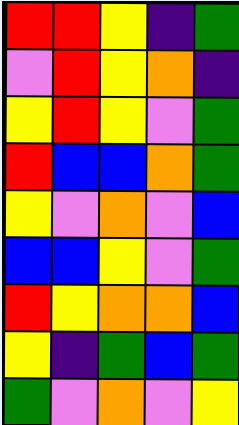[["red", "red", "yellow", "indigo", "green"], ["violet", "red", "yellow", "orange", "indigo"], ["yellow", "red", "yellow", "violet", "green"], ["red", "blue", "blue", "orange", "green"], ["yellow", "violet", "orange", "violet", "blue"], ["blue", "blue", "yellow", "violet", "green"], ["red", "yellow", "orange", "orange", "blue"], ["yellow", "indigo", "green", "blue", "green"], ["green", "violet", "orange", "violet", "yellow"]]